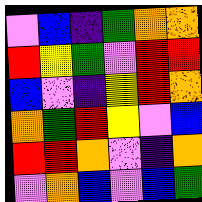[["violet", "blue", "indigo", "green", "orange", "orange"], ["red", "yellow", "green", "violet", "red", "red"], ["blue", "violet", "indigo", "yellow", "red", "orange"], ["orange", "green", "red", "yellow", "violet", "blue"], ["red", "red", "orange", "violet", "indigo", "orange"], ["violet", "orange", "blue", "violet", "blue", "green"]]